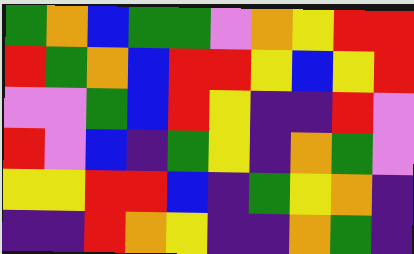[["green", "orange", "blue", "green", "green", "violet", "orange", "yellow", "red", "red"], ["red", "green", "orange", "blue", "red", "red", "yellow", "blue", "yellow", "red"], ["violet", "violet", "green", "blue", "red", "yellow", "indigo", "indigo", "red", "violet"], ["red", "violet", "blue", "indigo", "green", "yellow", "indigo", "orange", "green", "violet"], ["yellow", "yellow", "red", "red", "blue", "indigo", "green", "yellow", "orange", "indigo"], ["indigo", "indigo", "red", "orange", "yellow", "indigo", "indigo", "orange", "green", "indigo"]]